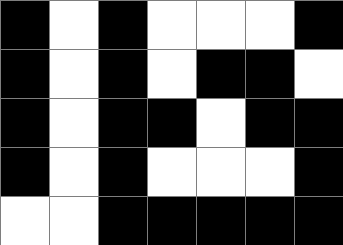[["black", "white", "black", "white", "white", "white", "black"], ["black", "white", "black", "white", "black", "black", "white"], ["black", "white", "black", "black", "white", "black", "black"], ["black", "white", "black", "white", "white", "white", "black"], ["white", "white", "black", "black", "black", "black", "black"]]